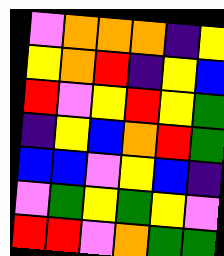[["violet", "orange", "orange", "orange", "indigo", "yellow"], ["yellow", "orange", "red", "indigo", "yellow", "blue"], ["red", "violet", "yellow", "red", "yellow", "green"], ["indigo", "yellow", "blue", "orange", "red", "green"], ["blue", "blue", "violet", "yellow", "blue", "indigo"], ["violet", "green", "yellow", "green", "yellow", "violet"], ["red", "red", "violet", "orange", "green", "green"]]